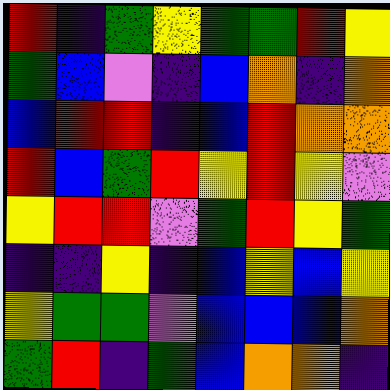[["red", "indigo", "green", "yellow", "green", "green", "red", "yellow"], ["green", "blue", "violet", "indigo", "blue", "orange", "indigo", "orange"], ["blue", "red", "red", "indigo", "blue", "red", "orange", "orange"], ["red", "blue", "green", "red", "yellow", "red", "yellow", "violet"], ["yellow", "red", "red", "violet", "green", "red", "yellow", "green"], ["indigo", "indigo", "yellow", "indigo", "blue", "yellow", "blue", "yellow"], ["yellow", "green", "green", "violet", "blue", "blue", "blue", "orange"], ["green", "red", "indigo", "green", "blue", "orange", "orange", "indigo"]]